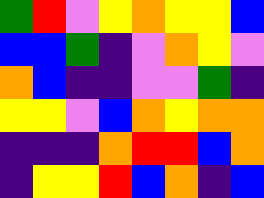[["green", "red", "violet", "yellow", "orange", "yellow", "yellow", "blue"], ["blue", "blue", "green", "indigo", "violet", "orange", "yellow", "violet"], ["orange", "blue", "indigo", "indigo", "violet", "violet", "green", "indigo"], ["yellow", "yellow", "violet", "blue", "orange", "yellow", "orange", "orange"], ["indigo", "indigo", "indigo", "orange", "red", "red", "blue", "orange"], ["indigo", "yellow", "yellow", "red", "blue", "orange", "indigo", "blue"]]